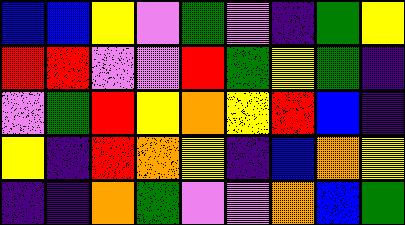[["blue", "blue", "yellow", "violet", "green", "violet", "indigo", "green", "yellow"], ["red", "red", "violet", "violet", "red", "green", "yellow", "green", "indigo"], ["violet", "green", "red", "yellow", "orange", "yellow", "red", "blue", "indigo"], ["yellow", "indigo", "red", "orange", "yellow", "indigo", "blue", "orange", "yellow"], ["indigo", "indigo", "orange", "green", "violet", "violet", "orange", "blue", "green"]]